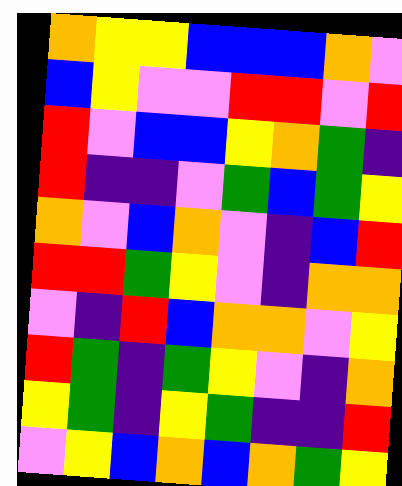[["orange", "yellow", "yellow", "blue", "blue", "blue", "orange", "violet"], ["blue", "yellow", "violet", "violet", "red", "red", "violet", "red"], ["red", "violet", "blue", "blue", "yellow", "orange", "green", "indigo"], ["red", "indigo", "indigo", "violet", "green", "blue", "green", "yellow"], ["orange", "violet", "blue", "orange", "violet", "indigo", "blue", "red"], ["red", "red", "green", "yellow", "violet", "indigo", "orange", "orange"], ["violet", "indigo", "red", "blue", "orange", "orange", "violet", "yellow"], ["red", "green", "indigo", "green", "yellow", "violet", "indigo", "orange"], ["yellow", "green", "indigo", "yellow", "green", "indigo", "indigo", "red"], ["violet", "yellow", "blue", "orange", "blue", "orange", "green", "yellow"]]